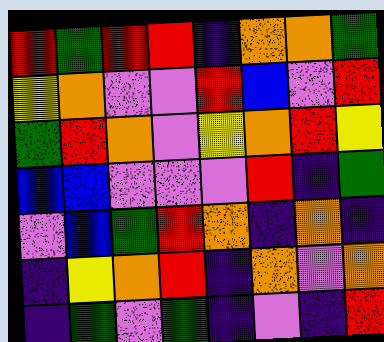[["red", "green", "red", "red", "indigo", "orange", "orange", "green"], ["yellow", "orange", "violet", "violet", "red", "blue", "violet", "red"], ["green", "red", "orange", "violet", "yellow", "orange", "red", "yellow"], ["blue", "blue", "violet", "violet", "violet", "red", "indigo", "green"], ["violet", "blue", "green", "red", "orange", "indigo", "orange", "indigo"], ["indigo", "yellow", "orange", "red", "indigo", "orange", "violet", "orange"], ["indigo", "green", "violet", "green", "indigo", "violet", "indigo", "red"]]